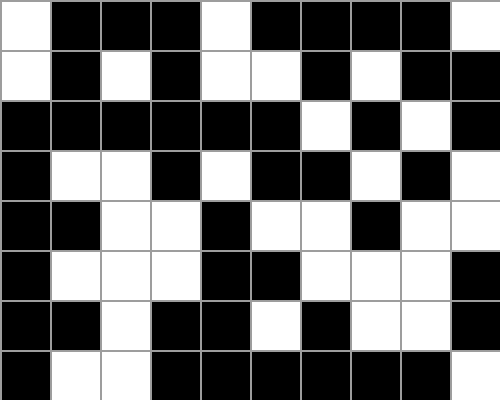[["white", "black", "black", "black", "white", "black", "black", "black", "black", "white"], ["white", "black", "white", "black", "white", "white", "black", "white", "black", "black"], ["black", "black", "black", "black", "black", "black", "white", "black", "white", "black"], ["black", "white", "white", "black", "white", "black", "black", "white", "black", "white"], ["black", "black", "white", "white", "black", "white", "white", "black", "white", "white"], ["black", "white", "white", "white", "black", "black", "white", "white", "white", "black"], ["black", "black", "white", "black", "black", "white", "black", "white", "white", "black"], ["black", "white", "white", "black", "black", "black", "black", "black", "black", "white"]]